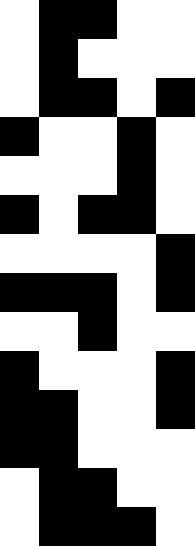[["white", "black", "black", "white", "white"], ["white", "black", "white", "white", "white"], ["white", "black", "black", "white", "black"], ["black", "white", "white", "black", "white"], ["white", "white", "white", "black", "white"], ["black", "white", "black", "black", "white"], ["white", "white", "white", "white", "black"], ["black", "black", "black", "white", "black"], ["white", "white", "black", "white", "white"], ["black", "white", "white", "white", "black"], ["black", "black", "white", "white", "black"], ["black", "black", "white", "white", "white"], ["white", "black", "black", "white", "white"], ["white", "black", "black", "black", "white"]]